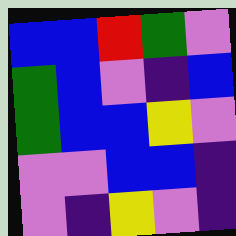[["blue", "blue", "red", "green", "violet"], ["green", "blue", "violet", "indigo", "blue"], ["green", "blue", "blue", "yellow", "violet"], ["violet", "violet", "blue", "blue", "indigo"], ["violet", "indigo", "yellow", "violet", "indigo"]]